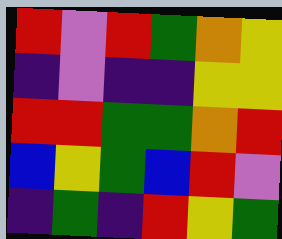[["red", "violet", "red", "green", "orange", "yellow"], ["indigo", "violet", "indigo", "indigo", "yellow", "yellow"], ["red", "red", "green", "green", "orange", "red"], ["blue", "yellow", "green", "blue", "red", "violet"], ["indigo", "green", "indigo", "red", "yellow", "green"]]